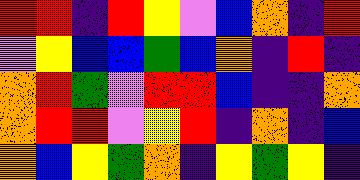[["red", "red", "indigo", "red", "yellow", "violet", "blue", "orange", "indigo", "red"], ["violet", "yellow", "blue", "blue", "green", "blue", "orange", "indigo", "red", "indigo"], ["orange", "red", "green", "violet", "red", "red", "blue", "indigo", "indigo", "orange"], ["orange", "red", "red", "violet", "yellow", "red", "indigo", "orange", "indigo", "blue"], ["orange", "blue", "yellow", "green", "orange", "indigo", "yellow", "green", "yellow", "indigo"]]